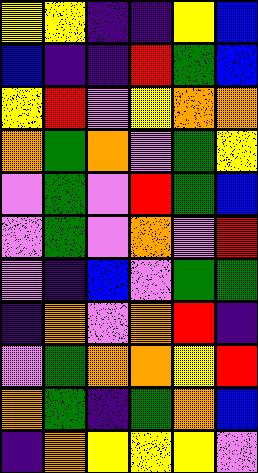[["yellow", "yellow", "indigo", "indigo", "yellow", "blue"], ["blue", "indigo", "indigo", "red", "green", "blue"], ["yellow", "red", "violet", "yellow", "orange", "orange"], ["orange", "green", "orange", "violet", "green", "yellow"], ["violet", "green", "violet", "red", "green", "blue"], ["violet", "green", "violet", "orange", "violet", "red"], ["violet", "indigo", "blue", "violet", "green", "green"], ["indigo", "orange", "violet", "orange", "red", "indigo"], ["violet", "green", "orange", "orange", "yellow", "red"], ["orange", "green", "indigo", "green", "orange", "blue"], ["indigo", "orange", "yellow", "yellow", "yellow", "violet"]]